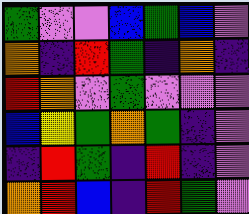[["green", "violet", "violet", "blue", "green", "blue", "violet"], ["orange", "indigo", "red", "green", "indigo", "orange", "indigo"], ["red", "orange", "violet", "green", "violet", "violet", "violet"], ["blue", "yellow", "green", "orange", "green", "indigo", "violet"], ["indigo", "red", "green", "indigo", "red", "indigo", "violet"], ["orange", "red", "blue", "indigo", "red", "green", "violet"]]